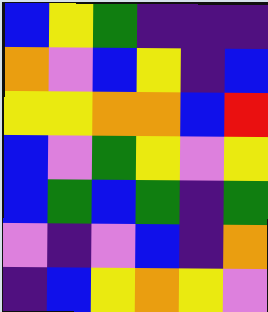[["blue", "yellow", "green", "indigo", "indigo", "indigo"], ["orange", "violet", "blue", "yellow", "indigo", "blue"], ["yellow", "yellow", "orange", "orange", "blue", "red"], ["blue", "violet", "green", "yellow", "violet", "yellow"], ["blue", "green", "blue", "green", "indigo", "green"], ["violet", "indigo", "violet", "blue", "indigo", "orange"], ["indigo", "blue", "yellow", "orange", "yellow", "violet"]]